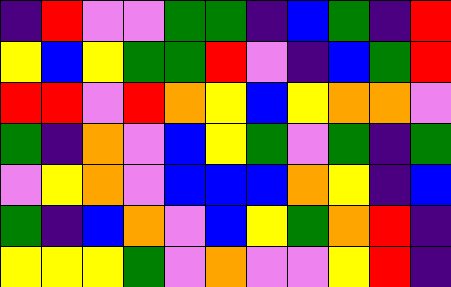[["indigo", "red", "violet", "violet", "green", "green", "indigo", "blue", "green", "indigo", "red"], ["yellow", "blue", "yellow", "green", "green", "red", "violet", "indigo", "blue", "green", "red"], ["red", "red", "violet", "red", "orange", "yellow", "blue", "yellow", "orange", "orange", "violet"], ["green", "indigo", "orange", "violet", "blue", "yellow", "green", "violet", "green", "indigo", "green"], ["violet", "yellow", "orange", "violet", "blue", "blue", "blue", "orange", "yellow", "indigo", "blue"], ["green", "indigo", "blue", "orange", "violet", "blue", "yellow", "green", "orange", "red", "indigo"], ["yellow", "yellow", "yellow", "green", "violet", "orange", "violet", "violet", "yellow", "red", "indigo"]]